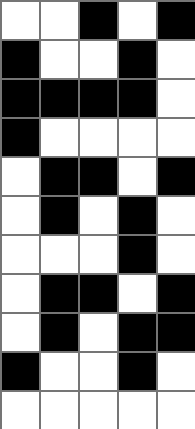[["white", "white", "black", "white", "black"], ["black", "white", "white", "black", "white"], ["black", "black", "black", "black", "white"], ["black", "white", "white", "white", "white"], ["white", "black", "black", "white", "black"], ["white", "black", "white", "black", "white"], ["white", "white", "white", "black", "white"], ["white", "black", "black", "white", "black"], ["white", "black", "white", "black", "black"], ["black", "white", "white", "black", "white"], ["white", "white", "white", "white", "white"]]